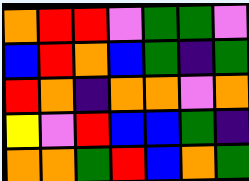[["orange", "red", "red", "violet", "green", "green", "violet"], ["blue", "red", "orange", "blue", "green", "indigo", "green"], ["red", "orange", "indigo", "orange", "orange", "violet", "orange"], ["yellow", "violet", "red", "blue", "blue", "green", "indigo"], ["orange", "orange", "green", "red", "blue", "orange", "green"]]